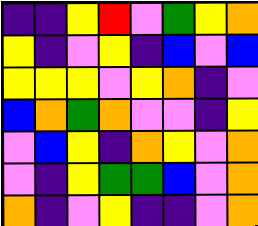[["indigo", "indigo", "yellow", "red", "violet", "green", "yellow", "orange"], ["yellow", "indigo", "violet", "yellow", "indigo", "blue", "violet", "blue"], ["yellow", "yellow", "yellow", "violet", "yellow", "orange", "indigo", "violet"], ["blue", "orange", "green", "orange", "violet", "violet", "indigo", "yellow"], ["violet", "blue", "yellow", "indigo", "orange", "yellow", "violet", "orange"], ["violet", "indigo", "yellow", "green", "green", "blue", "violet", "orange"], ["orange", "indigo", "violet", "yellow", "indigo", "indigo", "violet", "orange"]]